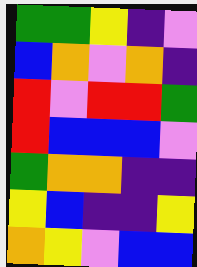[["green", "green", "yellow", "indigo", "violet"], ["blue", "orange", "violet", "orange", "indigo"], ["red", "violet", "red", "red", "green"], ["red", "blue", "blue", "blue", "violet"], ["green", "orange", "orange", "indigo", "indigo"], ["yellow", "blue", "indigo", "indigo", "yellow"], ["orange", "yellow", "violet", "blue", "blue"]]